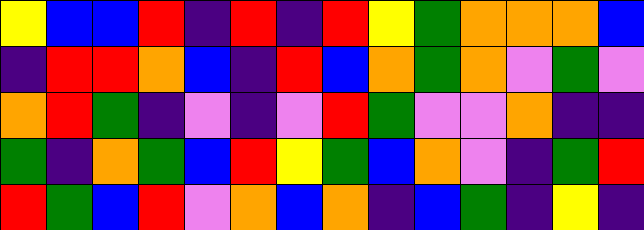[["yellow", "blue", "blue", "red", "indigo", "red", "indigo", "red", "yellow", "green", "orange", "orange", "orange", "blue"], ["indigo", "red", "red", "orange", "blue", "indigo", "red", "blue", "orange", "green", "orange", "violet", "green", "violet"], ["orange", "red", "green", "indigo", "violet", "indigo", "violet", "red", "green", "violet", "violet", "orange", "indigo", "indigo"], ["green", "indigo", "orange", "green", "blue", "red", "yellow", "green", "blue", "orange", "violet", "indigo", "green", "red"], ["red", "green", "blue", "red", "violet", "orange", "blue", "orange", "indigo", "blue", "green", "indigo", "yellow", "indigo"]]